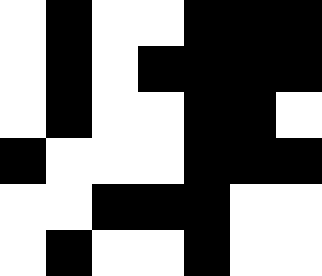[["white", "black", "white", "white", "black", "black", "black"], ["white", "black", "white", "black", "black", "black", "black"], ["white", "black", "white", "white", "black", "black", "white"], ["black", "white", "white", "white", "black", "black", "black"], ["white", "white", "black", "black", "black", "white", "white"], ["white", "black", "white", "white", "black", "white", "white"]]